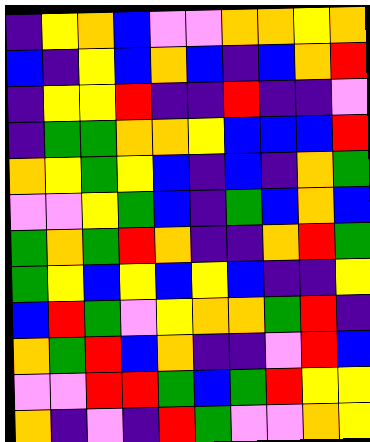[["indigo", "yellow", "orange", "blue", "violet", "violet", "orange", "orange", "yellow", "orange"], ["blue", "indigo", "yellow", "blue", "orange", "blue", "indigo", "blue", "orange", "red"], ["indigo", "yellow", "yellow", "red", "indigo", "indigo", "red", "indigo", "indigo", "violet"], ["indigo", "green", "green", "orange", "orange", "yellow", "blue", "blue", "blue", "red"], ["orange", "yellow", "green", "yellow", "blue", "indigo", "blue", "indigo", "orange", "green"], ["violet", "violet", "yellow", "green", "blue", "indigo", "green", "blue", "orange", "blue"], ["green", "orange", "green", "red", "orange", "indigo", "indigo", "orange", "red", "green"], ["green", "yellow", "blue", "yellow", "blue", "yellow", "blue", "indigo", "indigo", "yellow"], ["blue", "red", "green", "violet", "yellow", "orange", "orange", "green", "red", "indigo"], ["orange", "green", "red", "blue", "orange", "indigo", "indigo", "violet", "red", "blue"], ["violet", "violet", "red", "red", "green", "blue", "green", "red", "yellow", "yellow"], ["orange", "indigo", "violet", "indigo", "red", "green", "violet", "violet", "orange", "yellow"]]